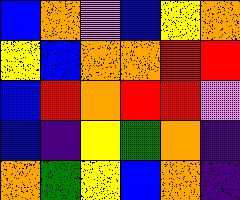[["blue", "orange", "violet", "blue", "yellow", "orange"], ["yellow", "blue", "orange", "orange", "red", "red"], ["blue", "red", "orange", "red", "red", "violet"], ["blue", "indigo", "yellow", "green", "orange", "indigo"], ["orange", "green", "yellow", "blue", "orange", "indigo"]]